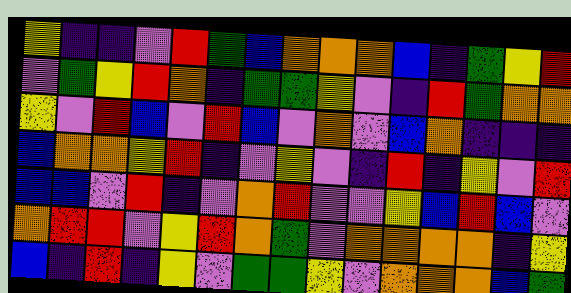[["yellow", "indigo", "indigo", "violet", "red", "green", "blue", "orange", "orange", "orange", "blue", "indigo", "green", "yellow", "red"], ["violet", "green", "yellow", "red", "orange", "indigo", "green", "green", "yellow", "violet", "indigo", "red", "green", "orange", "orange"], ["yellow", "violet", "red", "blue", "violet", "red", "blue", "violet", "orange", "violet", "blue", "orange", "indigo", "indigo", "indigo"], ["blue", "orange", "orange", "yellow", "red", "indigo", "violet", "yellow", "violet", "indigo", "red", "indigo", "yellow", "violet", "red"], ["blue", "blue", "violet", "red", "indigo", "violet", "orange", "red", "violet", "violet", "yellow", "blue", "red", "blue", "violet"], ["orange", "red", "red", "violet", "yellow", "red", "orange", "green", "violet", "orange", "orange", "orange", "orange", "indigo", "yellow"], ["blue", "indigo", "red", "indigo", "yellow", "violet", "green", "green", "yellow", "violet", "orange", "orange", "orange", "blue", "green"]]